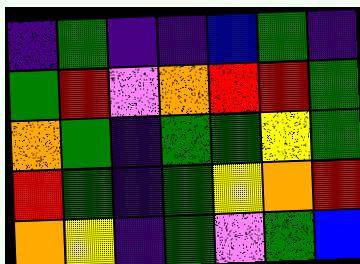[["indigo", "green", "indigo", "indigo", "blue", "green", "indigo"], ["green", "red", "violet", "orange", "red", "red", "green"], ["orange", "green", "indigo", "green", "green", "yellow", "green"], ["red", "green", "indigo", "green", "yellow", "orange", "red"], ["orange", "yellow", "indigo", "green", "violet", "green", "blue"]]